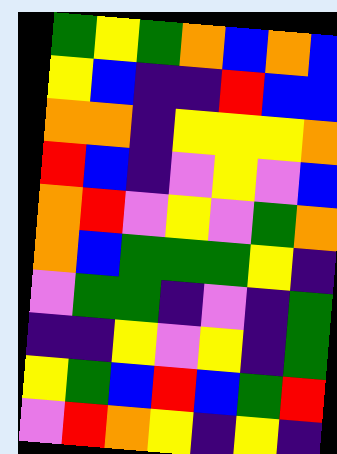[["green", "yellow", "green", "orange", "blue", "orange", "blue"], ["yellow", "blue", "indigo", "indigo", "red", "blue", "blue"], ["orange", "orange", "indigo", "yellow", "yellow", "yellow", "orange"], ["red", "blue", "indigo", "violet", "yellow", "violet", "blue"], ["orange", "red", "violet", "yellow", "violet", "green", "orange"], ["orange", "blue", "green", "green", "green", "yellow", "indigo"], ["violet", "green", "green", "indigo", "violet", "indigo", "green"], ["indigo", "indigo", "yellow", "violet", "yellow", "indigo", "green"], ["yellow", "green", "blue", "red", "blue", "green", "red"], ["violet", "red", "orange", "yellow", "indigo", "yellow", "indigo"]]